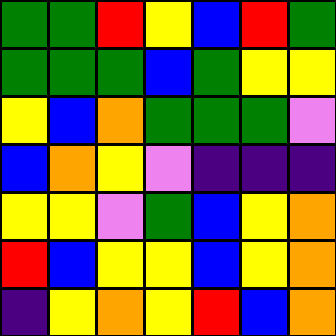[["green", "green", "red", "yellow", "blue", "red", "green"], ["green", "green", "green", "blue", "green", "yellow", "yellow"], ["yellow", "blue", "orange", "green", "green", "green", "violet"], ["blue", "orange", "yellow", "violet", "indigo", "indigo", "indigo"], ["yellow", "yellow", "violet", "green", "blue", "yellow", "orange"], ["red", "blue", "yellow", "yellow", "blue", "yellow", "orange"], ["indigo", "yellow", "orange", "yellow", "red", "blue", "orange"]]